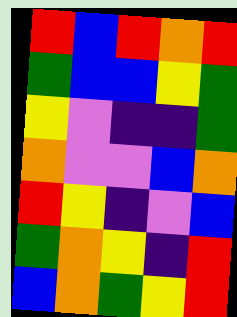[["red", "blue", "red", "orange", "red"], ["green", "blue", "blue", "yellow", "green"], ["yellow", "violet", "indigo", "indigo", "green"], ["orange", "violet", "violet", "blue", "orange"], ["red", "yellow", "indigo", "violet", "blue"], ["green", "orange", "yellow", "indigo", "red"], ["blue", "orange", "green", "yellow", "red"]]